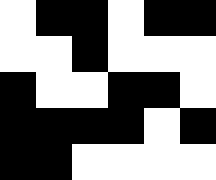[["white", "black", "black", "white", "black", "black"], ["white", "white", "black", "white", "white", "white"], ["black", "white", "white", "black", "black", "white"], ["black", "black", "black", "black", "white", "black"], ["black", "black", "white", "white", "white", "white"]]